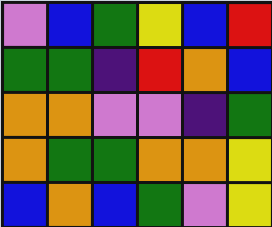[["violet", "blue", "green", "yellow", "blue", "red"], ["green", "green", "indigo", "red", "orange", "blue"], ["orange", "orange", "violet", "violet", "indigo", "green"], ["orange", "green", "green", "orange", "orange", "yellow"], ["blue", "orange", "blue", "green", "violet", "yellow"]]